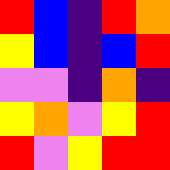[["red", "blue", "indigo", "red", "orange"], ["yellow", "blue", "indigo", "blue", "red"], ["violet", "violet", "indigo", "orange", "indigo"], ["yellow", "orange", "violet", "yellow", "red"], ["red", "violet", "yellow", "red", "red"]]